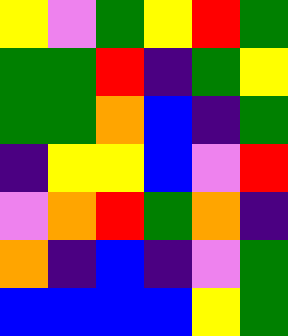[["yellow", "violet", "green", "yellow", "red", "green"], ["green", "green", "red", "indigo", "green", "yellow"], ["green", "green", "orange", "blue", "indigo", "green"], ["indigo", "yellow", "yellow", "blue", "violet", "red"], ["violet", "orange", "red", "green", "orange", "indigo"], ["orange", "indigo", "blue", "indigo", "violet", "green"], ["blue", "blue", "blue", "blue", "yellow", "green"]]